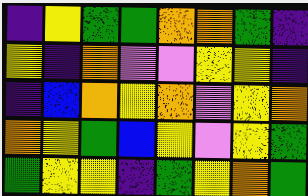[["indigo", "yellow", "green", "green", "orange", "orange", "green", "indigo"], ["yellow", "indigo", "orange", "violet", "violet", "yellow", "yellow", "indigo"], ["indigo", "blue", "orange", "yellow", "orange", "violet", "yellow", "orange"], ["orange", "yellow", "green", "blue", "yellow", "violet", "yellow", "green"], ["green", "yellow", "yellow", "indigo", "green", "yellow", "orange", "green"]]